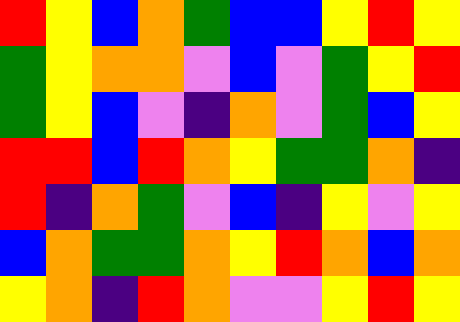[["red", "yellow", "blue", "orange", "green", "blue", "blue", "yellow", "red", "yellow"], ["green", "yellow", "orange", "orange", "violet", "blue", "violet", "green", "yellow", "red"], ["green", "yellow", "blue", "violet", "indigo", "orange", "violet", "green", "blue", "yellow"], ["red", "red", "blue", "red", "orange", "yellow", "green", "green", "orange", "indigo"], ["red", "indigo", "orange", "green", "violet", "blue", "indigo", "yellow", "violet", "yellow"], ["blue", "orange", "green", "green", "orange", "yellow", "red", "orange", "blue", "orange"], ["yellow", "orange", "indigo", "red", "orange", "violet", "violet", "yellow", "red", "yellow"]]